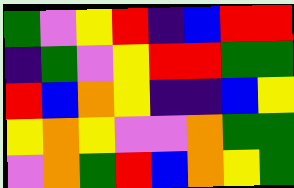[["green", "violet", "yellow", "red", "indigo", "blue", "red", "red"], ["indigo", "green", "violet", "yellow", "red", "red", "green", "green"], ["red", "blue", "orange", "yellow", "indigo", "indigo", "blue", "yellow"], ["yellow", "orange", "yellow", "violet", "violet", "orange", "green", "green"], ["violet", "orange", "green", "red", "blue", "orange", "yellow", "green"]]